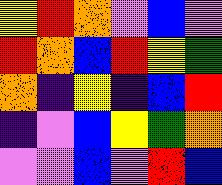[["yellow", "red", "orange", "violet", "blue", "violet"], ["red", "orange", "blue", "red", "yellow", "green"], ["orange", "indigo", "yellow", "indigo", "blue", "red"], ["indigo", "violet", "blue", "yellow", "green", "orange"], ["violet", "violet", "blue", "violet", "red", "blue"]]